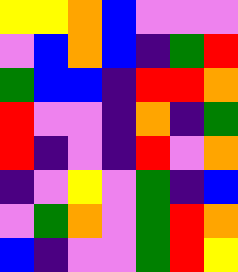[["yellow", "yellow", "orange", "blue", "violet", "violet", "violet"], ["violet", "blue", "orange", "blue", "indigo", "green", "red"], ["green", "blue", "blue", "indigo", "red", "red", "orange"], ["red", "violet", "violet", "indigo", "orange", "indigo", "green"], ["red", "indigo", "violet", "indigo", "red", "violet", "orange"], ["indigo", "violet", "yellow", "violet", "green", "indigo", "blue"], ["violet", "green", "orange", "violet", "green", "red", "orange"], ["blue", "indigo", "violet", "violet", "green", "red", "yellow"]]